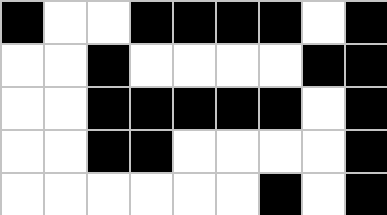[["black", "white", "white", "black", "black", "black", "black", "white", "black"], ["white", "white", "black", "white", "white", "white", "white", "black", "black"], ["white", "white", "black", "black", "black", "black", "black", "white", "black"], ["white", "white", "black", "black", "white", "white", "white", "white", "black"], ["white", "white", "white", "white", "white", "white", "black", "white", "black"]]